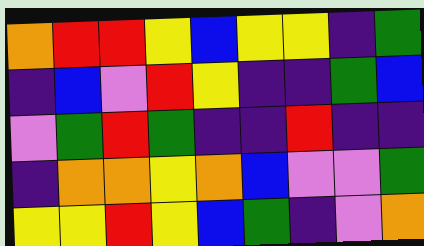[["orange", "red", "red", "yellow", "blue", "yellow", "yellow", "indigo", "green"], ["indigo", "blue", "violet", "red", "yellow", "indigo", "indigo", "green", "blue"], ["violet", "green", "red", "green", "indigo", "indigo", "red", "indigo", "indigo"], ["indigo", "orange", "orange", "yellow", "orange", "blue", "violet", "violet", "green"], ["yellow", "yellow", "red", "yellow", "blue", "green", "indigo", "violet", "orange"]]